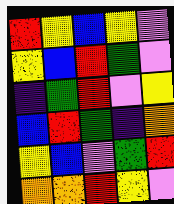[["red", "yellow", "blue", "yellow", "violet"], ["yellow", "blue", "red", "green", "violet"], ["indigo", "green", "red", "violet", "yellow"], ["blue", "red", "green", "indigo", "orange"], ["yellow", "blue", "violet", "green", "red"], ["orange", "orange", "red", "yellow", "violet"]]